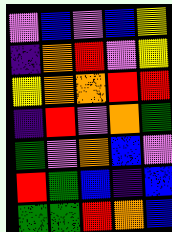[["violet", "blue", "violet", "blue", "yellow"], ["indigo", "orange", "red", "violet", "yellow"], ["yellow", "orange", "orange", "red", "red"], ["indigo", "red", "violet", "orange", "green"], ["green", "violet", "orange", "blue", "violet"], ["red", "green", "blue", "indigo", "blue"], ["green", "green", "red", "orange", "blue"]]